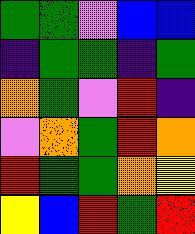[["green", "green", "violet", "blue", "blue"], ["indigo", "green", "green", "indigo", "green"], ["orange", "green", "violet", "red", "indigo"], ["violet", "orange", "green", "red", "orange"], ["red", "green", "green", "orange", "yellow"], ["yellow", "blue", "red", "green", "red"]]